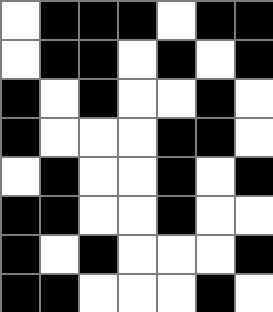[["white", "black", "black", "black", "white", "black", "black"], ["white", "black", "black", "white", "black", "white", "black"], ["black", "white", "black", "white", "white", "black", "white"], ["black", "white", "white", "white", "black", "black", "white"], ["white", "black", "white", "white", "black", "white", "black"], ["black", "black", "white", "white", "black", "white", "white"], ["black", "white", "black", "white", "white", "white", "black"], ["black", "black", "white", "white", "white", "black", "white"]]